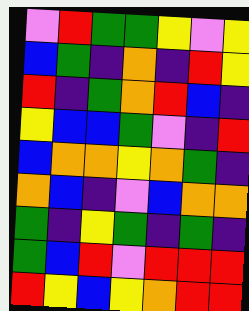[["violet", "red", "green", "green", "yellow", "violet", "yellow"], ["blue", "green", "indigo", "orange", "indigo", "red", "yellow"], ["red", "indigo", "green", "orange", "red", "blue", "indigo"], ["yellow", "blue", "blue", "green", "violet", "indigo", "red"], ["blue", "orange", "orange", "yellow", "orange", "green", "indigo"], ["orange", "blue", "indigo", "violet", "blue", "orange", "orange"], ["green", "indigo", "yellow", "green", "indigo", "green", "indigo"], ["green", "blue", "red", "violet", "red", "red", "red"], ["red", "yellow", "blue", "yellow", "orange", "red", "red"]]